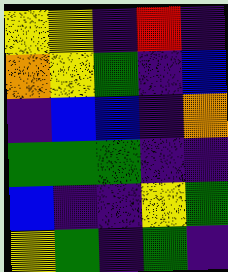[["yellow", "yellow", "indigo", "red", "indigo"], ["orange", "yellow", "green", "indigo", "blue"], ["indigo", "blue", "blue", "indigo", "orange"], ["green", "green", "green", "indigo", "indigo"], ["blue", "indigo", "indigo", "yellow", "green"], ["yellow", "green", "indigo", "green", "indigo"]]